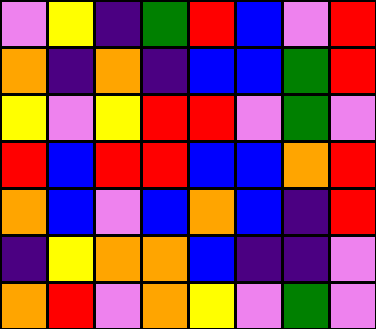[["violet", "yellow", "indigo", "green", "red", "blue", "violet", "red"], ["orange", "indigo", "orange", "indigo", "blue", "blue", "green", "red"], ["yellow", "violet", "yellow", "red", "red", "violet", "green", "violet"], ["red", "blue", "red", "red", "blue", "blue", "orange", "red"], ["orange", "blue", "violet", "blue", "orange", "blue", "indigo", "red"], ["indigo", "yellow", "orange", "orange", "blue", "indigo", "indigo", "violet"], ["orange", "red", "violet", "orange", "yellow", "violet", "green", "violet"]]